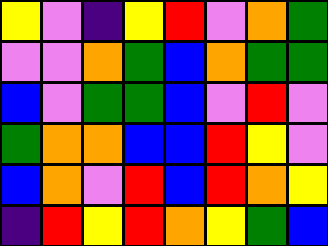[["yellow", "violet", "indigo", "yellow", "red", "violet", "orange", "green"], ["violet", "violet", "orange", "green", "blue", "orange", "green", "green"], ["blue", "violet", "green", "green", "blue", "violet", "red", "violet"], ["green", "orange", "orange", "blue", "blue", "red", "yellow", "violet"], ["blue", "orange", "violet", "red", "blue", "red", "orange", "yellow"], ["indigo", "red", "yellow", "red", "orange", "yellow", "green", "blue"]]